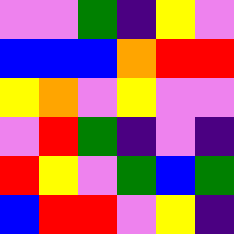[["violet", "violet", "green", "indigo", "yellow", "violet"], ["blue", "blue", "blue", "orange", "red", "red"], ["yellow", "orange", "violet", "yellow", "violet", "violet"], ["violet", "red", "green", "indigo", "violet", "indigo"], ["red", "yellow", "violet", "green", "blue", "green"], ["blue", "red", "red", "violet", "yellow", "indigo"]]